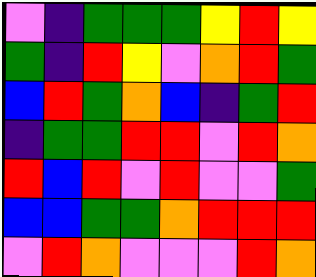[["violet", "indigo", "green", "green", "green", "yellow", "red", "yellow"], ["green", "indigo", "red", "yellow", "violet", "orange", "red", "green"], ["blue", "red", "green", "orange", "blue", "indigo", "green", "red"], ["indigo", "green", "green", "red", "red", "violet", "red", "orange"], ["red", "blue", "red", "violet", "red", "violet", "violet", "green"], ["blue", "blue", "green", "green", "orange", "red", "red", "red"], ["violet", "red", "orange", "violet", "violet", "violet", "red", "orange"]]